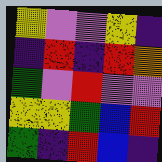[["yellow", "violet", "violet", "yellow", "indigo"], ["indigo", "red", "indigo", "red", "orange"], ["green", "violet", "red", "violet", "violet"], ["yellow", "yellow", "green", "blue", "red"], ["green", "indigo", "red", "blue", "indigo"]]